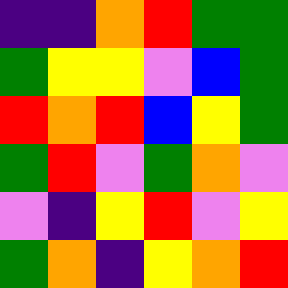[["indigo", "indigo", "orange", "red", "green", "green"], ["green", "yellow", "yellow", "violet", "blue", "green"], ["red", "orange", "red", "blue", "yellow", "green"], ["green", "red", "violet", "green", "orange", "violet"], ["violet", "indigo", "yellow", "red", "violet", "yellow"], ["green", "orange", "indigo", "yellow", "orange", "red"]]